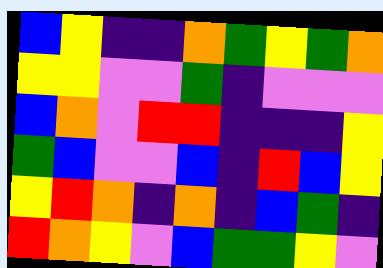[["blue", "yellow", "indigo", "indigo", "orange", "green", "yellow", "green", "orange"], ["yellow", "yellow", "violet", "violet", "green", "indigo", "violet", "violet", "violet"], ["blue", "orange", "violet", "red", "red", "indigo", "indigo", "indigo", "yellow"], ["green", "blue", "violet", "violet", "blue", "indigo", "red", "blue", "yellow"], ["yellow", "red", "orange", "indigo", "orange", "indigo", "blue", "green", "indigo"], ["red", "orange", "yellow", "violet", "blue", "green", "green", "yellow", "violet"]]